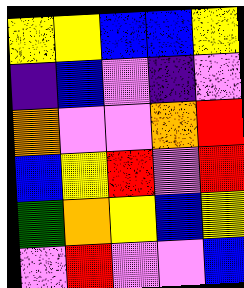[["yellow", "yellow", "blue", "blue", "yellow"], ["indigo", "blue", "violet", "indigo", "violet"], ["orange", "violet", "violet", "orange", "red"], ["blue", "yellow", "red", "violet", "red"], ["green", "orange", "yellow", "blue", "yellow"], ["violet", "red", "violet", "violet", "blue"]]